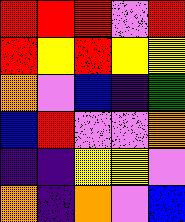[["red", "red", "red", "violet", "red"], ["red", "yellow", "red", "yellow", "yellow"], ["orange", "violet", "blue", "indigo", "green"], ["blue", "red", "violet", "violet", "orange"], ["indigo", "indigo", "yellow", "yellow", "violet"], ["orange", "indigo", "orange", "violet", "blue"]]